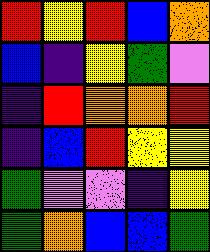[["red", "yellow", "red", "blue", "orange"], ["blue", "indigo", "yellow", "green", "violet"], ["indigo", "red", "orange", "orange", "red"], ["indigo", "blue", "red", "yellow", "yellow"], ["green", "violet", "violet", "indigo", "yellow"], ["green", "orange", "blue", "blue", "green"]]